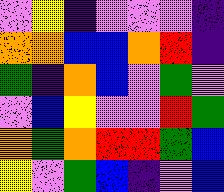[["violet", "yellow", "indigo", "violet", "violet", "violet", "indigo"], ["orange", "orange", "blue", "blue", "orange", "red", "indigo"], ["green", "indigo", "orange", "blue", "violet", "green", "violet"], ["violet", "blue", "yellow", "violet", "violet", "red", "green"], ["orange", "green", "orange", "red", "red", "green", "blue"], ["yellow", "violet", "green", "blue", "indigo", "violet", "blue"]]